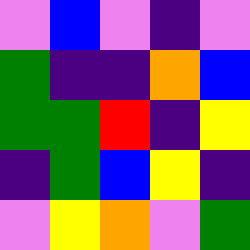[["violet", "blue", "violet", "indigo", "violet"], ["green", "indigo", "indigo", "orange", "blue"], ["green", "green", "red", "indigo", "yellow"], ["indigo", "green", "blue", "yellow", "indigo"], ["violet", "yellow", "orange", "violet", "green"]]